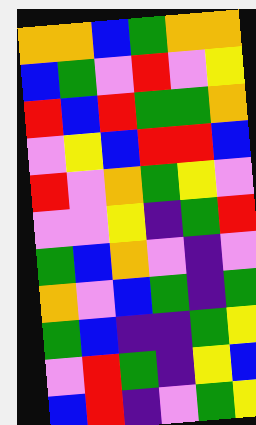[["orange", "orange", "blue", "green", "orange", "orange"], ["blue", "green", "violet", "red", "violet", "yellow"], ["red", "blue", "red", "green", "green", "orange"], ["violet", "yellow", "blue", "red", "red", "blue"], ["red", "violet", "orange", "green", "yellow", "violet"], ["violet", "violet", "yellow", "indigo", "green", "red"], ["green", "blue", "orange", "violet", "indigo", "violet"], ["orange", "violet", "blue", "green", "indigo", "green"], ["green", "blue", "indigo", "indigo", "green", "yellow"], ["violet", "red", "green", "indigo", "yellow", "blue"], ["blue", "red", "indigo", "violet", "green", "yellow"]]